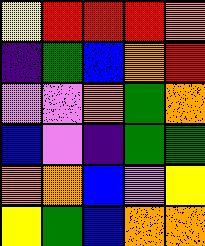[["yellow", "red", "red", "red", "orange"], ["indigo", "green", "blue", "orange", "red"], ["violet", "violet", "orange", "green", "orange"], ["blue", "violet", "indigo", "green", "green"], ["orange", "orange", "blue", "violet", "yellow"], ["yellow", "green", "blue", "orange", "orange"]]